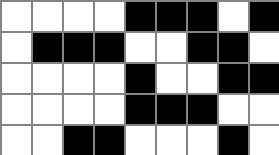[["white", "white", "white", "white", "black", "black", "black", "white", "black"], ["white", "black", "black", "black", "white", "white", "black", "black", "white"], ["white", "white", "white", "white", "black", "white", "white", "black", "black"], ["white", "white", "white", "white", "black", "black", "black", "white", "white"], ["white", "white", "black", "black", "white", "white", "white", "black", "white"]]